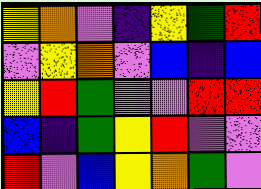[["yellow", "orange", "violet", "indigo", "yellow", "green", "red"], ["violet", "yellow", "orange", "violet", "blue", "indigo", "blue"], ["yellow", "red", "green", "violet", "violet", "red", "red"], ["blue", "indigo", "green", "yellow", "red", "violet", "violet"], ["red", "violet", "blue", "yellow", "orange", "green", "violet"]]